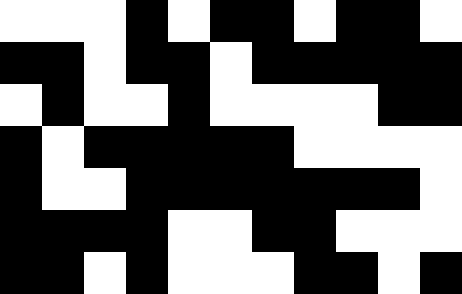[["white", "white", "white", "black", "white", "black", "black", "white", "black", "black", "white"], ["black", "black", "white", "black", "black", "white", "black", "black", "black", "black", "black"], ["white", "black", "white", "white", "black", "white", "white", "white", "white", "black", "black"], ["black", "white", "black", "black", "black", "black", "black", "white", "white", "white", "white"], ["black", "white", "white", "black", "black", "black", "black", "black", "black", "black", "white"], ["black", "black", "black", "black", "white", "white", "black", "black", "white", "white", "white"], ["black", "black", "white", "black", "white", "white", "white", "black", "black", "white", "black"]]